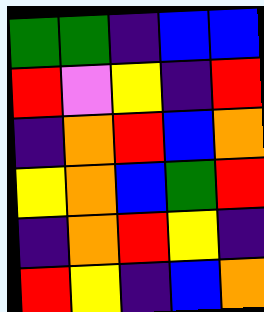[["green", "green", "indigo", "blue", "blue"], ["red", "violet", "yellow", "indigo", "red"], ["indigo", "orange", "red", "blue", "orange"], ["yellow", "orange", "blue", "green", "red"], ["indigo", "orange", "red", "yellow", "indigo"], ["red", "yellow", "indigo", "blue", "orange"]]